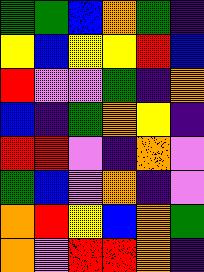[["green", "green", "blue", "orange", "green", "indigo"], ["yellow", "blue", "yellow", "yellow", "red", "blue"], ["red", "violet", "violet", "green", "indigo", "orange"], ["blue", "indigo", "green", "orange", "yellow", "indigo"], ["red", "red", "violet", "indigo", "orange", "violet"], ["green", "blue", "violet", "orange", "indigo", "violet"], ["orange", "red", "yellow", "blue", "orange", "green"], ["orange", "violet", "red", "red", "orange", "indigo"]]